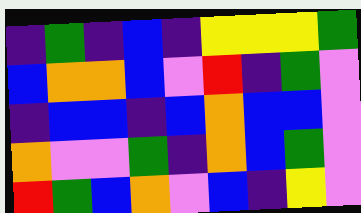[["indigo", "green", "indigo", "blue", "indigo", "yellow", "yellow", "yellow", "green"], ["blue", "orange", "orange", "blue", "violet", "red", "indigo", "green", "violet"], ["indigo", "blue", "blue", "indigo", "blue", "orange", "blue", "blue", "violet"], ["orange", "violet", "violet", "green", "indigo", "orange", "blue", "green", "violet"], ["red", "green", "blue", "orange", "violet", "blue", "indigo", "yellow", "violet"]]